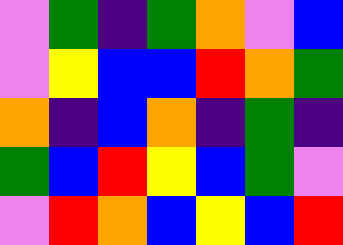[["violet", "green", "indigo", "green", "orange", "violet", "blue"], ["violet", "yellow", "blue", "blue", "red", "orange", "green"], ["orange", "indigo", "blue", "orange", "indigo", "green", "indigo"], ["green", "blue", "red", "yellow", "blue", "green", "violet"], ["violet", "red", "orange", "blue", "yellow", "blue", "red"]]